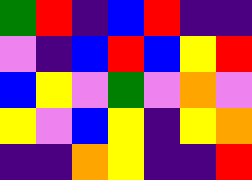[["green", "red", "indigo", "blue", "red", "indigo", "indigo"], ["violet", "indigo", "blue", "red", "blue", "yellow", "red"], ["blue", "yellow", "violet", "green", "violet", "orange", "violet"], ["yellow", "violet", "blue", "yellow", "indigo", "yellow", "orange"], ["indigo", "indigo", "orange", "yellow", "indigo", "indigo", "red"]]